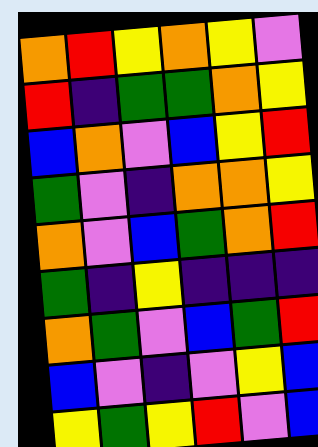[["orange", "red", "yellow", "orange", "yellow", "violet"], ["red", "indigo", "green", "green", "orange", "yellow"], ["blue", "orange", "violet", "blue", "yellow", "red"], ["green", "violet", "indigo", "orange", "orange", "yellow"], ["orange", "violet", "blue", "green", "orange", "red"], ["green", "indigo", "yellow", "indigo", "indigo", "indigo"], ["orange", "green", "violet", "blue", "green", "red"], ["blue", "violet", "indigo", "violet", "yellow", "blue"], ["yellow", "green", "yellow", "red", "violet", "blue"]]